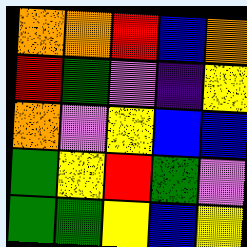[["orange", "orange", "red", "blue", "orange"], ["red", "green", "violet", "indigo", "yellow"], ["orange", "violet", "yellow", "blue", "blue"], ["green", "yellow", "red", "green", "violet"], ["green", "green", "yellow", "blue", "yellow"]]